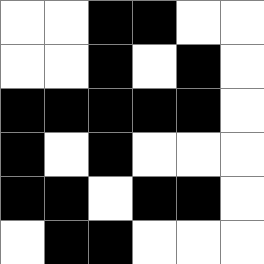[["white", "white", "black", "black", "white", "white"], ["white", "white", "black", "white", "black", "white"], ["black", "black", "black", "black", "black", "white"], ["black", "white", "black", "white", "white", "white"], ["black", "black", "white", "black", "black", "white"], ["white", "black", "black", "white", "white", "white"]]